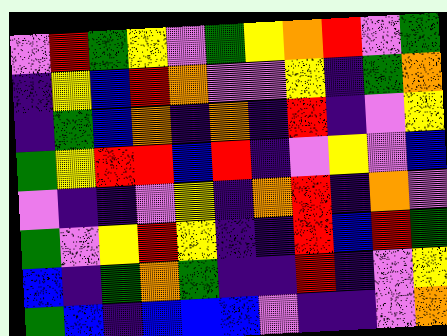[["violet", "red", "green", "yellow", "violet", "green", "yellow", "orange", "red", "violet", "green"], ["indigo", "yellow", "blue", "red", "orange", "violet", "violet", "yellow", "indigo", "green", "orange"], ["indigo", "green", "blue", "orange", "indigo", "orange", "indigo", "red", "indigo", "violet", "yellow"], ["green", "yellow", "red", "red", "blue", "red", "indigo", "violet", "yellow", "violet", "blue"], ["violet", "indigo", "indigo", "violet", "yellow", "indigo", "orange", "red", "indigo", "orange", "violet"], ["green", "violet", "yellow", "red", "yellow", "indigo", "indigo", "red", "blue", "red", "green"], ["blue", "indigo", "green", "orange", "green", "indigo", "indigo", "red", "indigo", "violet", "yellow"], ["green", "blue", "indigo", "blue", "blue", "blue", "violet", "indigo", "indigo", "violet", "orange"]]